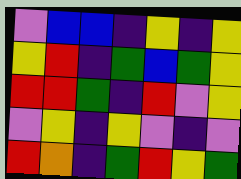[["violet", "blue", "blue", "indigo", "yellow", "indigo", "yellow"], ["yellow", "red", "indigo", "green", "blue", "green", "yellow"], ["red", "red", "green", "indigo", "red", "violet", "yellow"], ["violet", "yellow", "indigo", "yellow", "violet", "indigo", "violet"], ["red", "orange", "indigo", "green", "red", "yellow", "green"]]